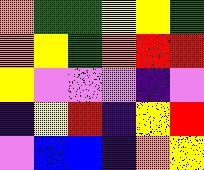[["orange", "green", "green", "yellow", "yellow", "green"], ["orange", "yellow", "green", "orange", "red", "red"], ["yellow", "violet", "violet", "violet", "indigo", "violet"], ["indigo", "yellow", "red", "indigo", "yellow", "red"], ["violet", "blue", "blue", "indigo", "orange", "yellow"]]